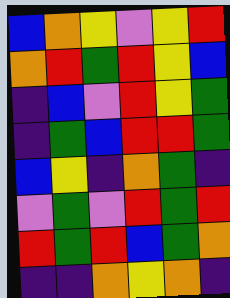[["blue", "orange", "yellow", "violet", "yellow", "red"], ["orange", "red", "green", "red", "yellow", "blue"], ["indigo", "blue", "violet", "red", "yellow", "green"], ["indigo", "green", "blue", "red", "red", "green"], ["blue", "yellow", "indigo", "orange", "green", "indigo"], ["violet", "green", "violet", "red", "green", "red"], ["red", "green", "red", "blue", "green", "orange"], ["indigo", "indigo", "orange", "yellow", "orange", "indigo"]]